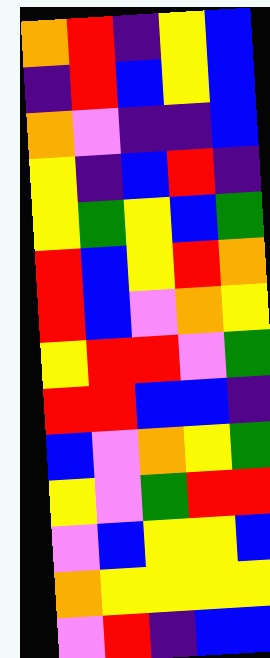[["orange", "red", "indigo", "yellow", "blue"], ["indigo", "red", "blue", "yellow", "blue"], ["orange", "violet", "indigo", "indigo", "blue"], ["yellow", "indigo", "blue", "red", "indigo"], ["yellow", "green", "yellow", "blue", "green"], ["red", "blue", "yellow", "red", "orange"], ["red", "blue", "violet", "orange", "yellow"], ["yellow", "red", "red", "violet", "green"], ["red", "red", "blue", "blue", "indigo"], ["blue", "violet", "orange", "yellow", "green"], ["yellow", "violet", "green", "red", "red"], ["violet", "blue", "yellow", "yellow", "blue"], ["orange", "yellow", "yellow", "yellow", "yellow"], ["violet", "red", "indigo", "blue", "blue"]]